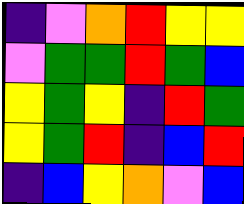[["indigo", "violet", "orange", "red", "yellow", "yellow"], ["violet", "green", "green", "red", "green", "blue"], ["yellow", "green", "yellow", "indigo", "red", "green"], ["yellow", "green", "red", "indigo", "blue", "red"], ["indigo", "blue", "yellow", "orange", "violet", "blue"]]